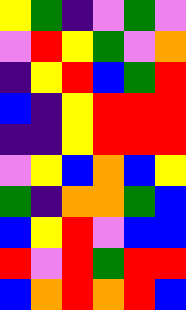[["yellow", "green", "indigo", "violet", "green", "violet"], ["violet", "red", "yellow", "green", "violet", "orange"], ["indigo", "yellow", "red", "blue", "green", "red"], ["blue", "indigo", "yellow", "red", "red", "red"], ["indigo", "indigo", "yellow", "red", "red", "red"], ["violet", "yellow", "blue", "orange", "blue", "yellow"], ["green", "indigo", "orange", "orange", "green", "blue"], ["blue", "yellow", "red", "violet", "blue", "blue"], ["red", "violet", "red", "green", "red", "red"], ["blue", "orange", "red", "orange", "red", "blue"]]